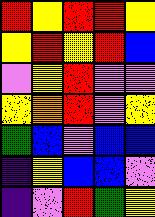[["red", "yellow", "red", "red", "yellow"], ["yellow", "red", "yellow", "red", "blue"], ["violet", "yellow", "red", "violet", "violet"], ["yellow", "orange", "red", "violet", "yellow"], ["green", "blue", "violet", "blue", "blue"], ["indigo", "yellow", "blue", "blue", "violet"], ["indigo", "violet", "red", "green", "yellow"]]